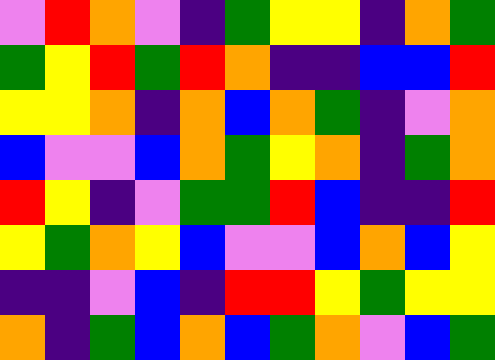[["violet", "red", "orange", "violet", "indigo", "green", "yellow", "yellow", "indigo", "orange", "green"], ["green", "yellow", "red", "green", "red", "orange", "indigo", "indigo", "blue", "blue", "red"], ["yellow", "yellow", "orange", "indigo", "orange", "blue", "orange", "green", "indigo", "violet", "orange"], ["blue", "violet", "violet", "blue", "orange", "green", "yellow", "orange", "indigo", "green", "orange"], ["red", "yellow", "indigo", "violet", "green", "green", "red", "blue", "indigo", "indigo", "red"], ["yellow", "green", "orange", "yellow", "blue", "violet", "violet", "blue", "orange", "blue", "yellow"], ["indigo", "indigo", "violet", "blue", "indigo", "red", "red", "yellow", "green", "yellow", "yellow"], ["orange", "indigo", "green", "blue", "orange", "blue", "green", "orange", "violet", "blue", "green"]]